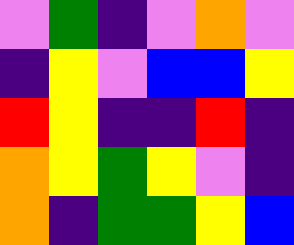[["violet", "green", "indigo", "violet", "orange", "violet"], ["indigo", "yellow", "violet", "blue", "blue", "yellow"], ["red", "yellow", "indigo", "indigo", "red", "indigo"], ["orange", "yellow", "green", "yellow", "violet", "indigo"], ["orange", "indigo", "green", "green", "yellow", "blue"]]